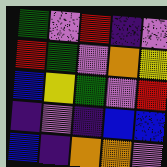[["green", "violet", "red", "indigo", "violet"], ["red", "green", "violet", "orange", "yellow"], ["blue", "yellow", "green", "violet", "red"], ["indigo", "violet", "indigo", "blue", "blue"], ["blue", "indigo", "orange", "orange", "violet"]]